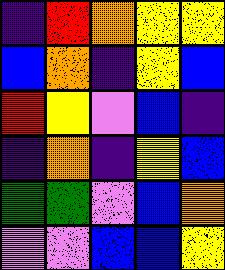[["indigo", "red", "orange", "yellow", "yellow"], ["blue", "orange", "indigo", "yellow", "blue"], ["red", "yellow", "violet", "blue", "indigo"], ["indigo", "orange", "indigo", "yellow", "blue"], ["green", "green", "violet", "blue", "orange"], ["violet", "violet", "blue", "blue", "yellow"]]